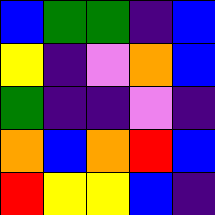[["blue", "green", "green", "indigo", "blue"], ["yellow", "indigo", "violet", "orange", "blue"], ["green", "indigo", "indigo", "violet", "indigo"], ["orange", "blue", "orange", "red", "blue"], ["red", "yellow", "yellow", "blue", "indigo"]]